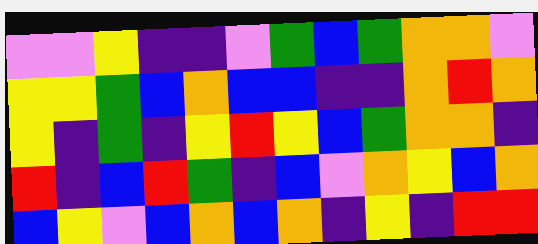[["violet", "violet", "yellow", "indigo", "indigo", "violet", "green", "blue", "green", "orange", "orange", "violet"], ["yellow", "yellow", "green", "blue", "orange", "blue", "blue", "indigo", "indigo", "orange", "red", "orange"], ["yellow", "indigo", "green", "indigo", "yellow", "red", "yellow", "blue", "green", "orange", "orange", "indigo"], ["red", "indigo", "blue", "red", "green", "indigo", "blue", "violet", "orange", "yellow", "blue", "orange"], ["blue", "yellow", "violet", "blue", "orange", "blue", "orange", "indigo", "yellow", "indigo", "red", "red"]]